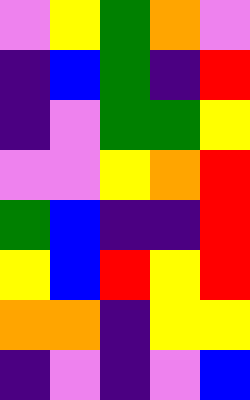[["violet", "yellow", "green", "orange", "violet"], ["indigo", "blue", "green", "indigo", "red"], ["indigo", "violet", "green", "green", "yellow"], ["violet", "violet", "yellow", "orange", "red"], ["green", "blue", "indigo", "indigo", "red"], ["yellow", "blue", "red", "yellow", "red"], ["orange", "orange", "indigo", "yellow", "yellow"], ["indigo", "violet", "indigo", "violet", "blue"]]